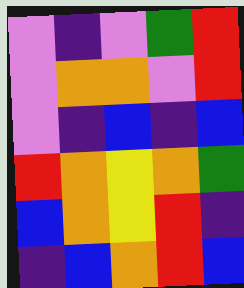[["violet", "indigo", "violet", "green", "red"], ["violet", "orange", "orange", "violet", "red"], ["violet", "indigo", "blue", "indigo", "blue"], ["red", "orange", "yellow", "orange", "green"], ["blue", "orange", "yellow", "red", "indigo"], ["indigo", "blue", "orange", "red", "blue"]]